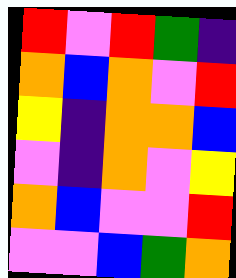[["red", "violet", "red", "green", "indigo"], ["orange", "blue", "orange", "violet", "red"], ["yellow", "indigo", "orange", "orange", "blue"], ["violet", "indigo", "orange", "violet", "yellow"], ["orange", "blue", "violet", "violet", "red"], ["violet", "violet", "blue", "green", "orange"]]